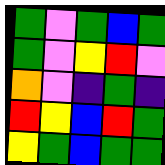[["green", "violet", "green", "blue", "green"], ["green", "violet", "yellow", "red", "violet"], ["orange", "violet", "indigo", "green", "indigo"], ["red", "yellow", "blue", "red", "green"], ["yellow", "green", "blue", "green", "green"]]